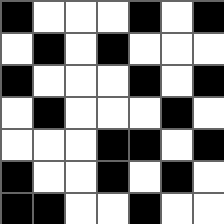[["black", "white", "white", "white", "black", "white", "black"], ["white", "black", "white", "black", "white", "white", "white"], ["black", "white", "white", "white", "black", "white", "black"], ["white", "black", "white", "white", "white", "black", "white"], ["white", "white", "white", "black", "black", "white", "black"], ["black", "white", "white", "black", "white", "black", "white"], ["black", "black", "white", "white", "black", "white", "white"]]